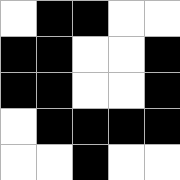[["white", "black", "black", "white", "white"], ["black", "black", "white", "white", "black"], ["black", "black", "white", "white", "black"], ["white", "black", "black", "black", "black"], ["white", "white", "black", "white", "white"]]